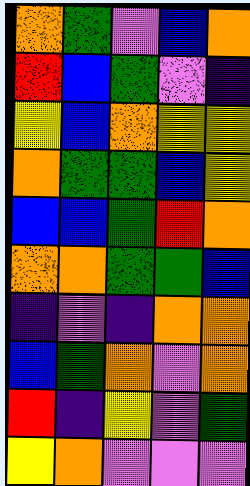[["orange", "green", "violet", "blue", "orange"], ["red", "blue", "green", "violet", "indigo"], ["yellow", "blue", "orange", "yellow", "yellow"], ["orange", "green", "green", "blue", "yellow"], ["blue", "blue", "green", "red", "orange"], ["orange", "orange", "green", "green", "blue"], ["indigo", "violet", "indigo", "orange", "orange"], ["blue", "green", "orange", "violet", "orange"], ["red", "indigo", "yellow", "violet", "green"], ["yellow", "orange", "violet", "violet", "violet"]]